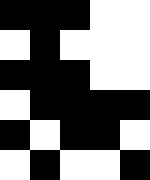[["black", "black", "black", "white", "white"], ["white", "black", "white", "white", "white"], ["black", "black", "black", "white", "white"], ["white", "black", "black", "black", "black"], ["black", "white", "black", "black", "white"], ["white", "black", "white", "white", "black"]]